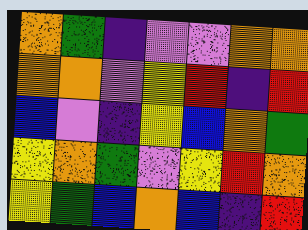[["orange", "green", "indigo", "violet", "violet", "orange", "orange"], ["orange", "orange", "violet", "yellow", "red", "indigo", "red"], ["blue", "violet", "indigo", "yellow", "blue", "orange", "green"], ["yellow", "orange", "green", "violet", "yellow", "red", "orange"], ["yellow", "green", "blue", "orange", "blue", "indigo", "red"]]